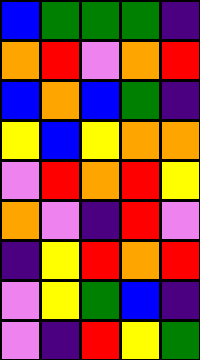[["blue", "green", "green", "green", "indigo"], ["orange", "red", "violet", "orange", "red"], ["blue", "orange", "blue", "green", "indigo"], ["yellow", "blue", "yellow", "orange", "orange"], ["violet", "red", "orange", "red", "yellow"], ["orange", "violet", "indigo", "red", "violet"], ["indigo", "yellow", "red", "orange", "red"], ["violet", "yellow", "green", "blue", "indigo"], ["violet", "indigo", "red", "yellow", "green"]]